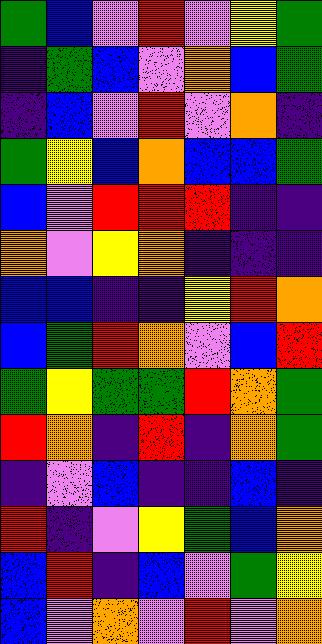[["green", "blue", "violet", "red", "violet", "yellow", "green"], ["indigo", "green", "blue", "violet", "orange", "blue", "green"], ["indigo", "blue", "violet", "red", "violet", "orange", "indigo"], ["green", "yellow", "blue", "orange", "blue", "blue", "green"], ["blue", "violet", "red", "red", "red", "indigo", "indigo"], ["orange", "violet", "yellow", "orange", "indigo", "indigo", "indigo"], ["blue", "blue", "indigo", "indigo", "yellow", "red", "orange"], ["blue", "green", "red", "orange", "violet", "blue", "red"], ["green", "yellow", "green", "green", "red", "orange", "green"], ["red", "orange", "indigo", "red", "indigo", "orange", "green"], ["indigo", "violet", "blue", "indigo", "indigo", "blue", "indigo"], ["red", "indigo", "violet", "yellow", "green", "blue", "orange"], ["blue", "red", "indigo", "blue", "violet", "green", "yellow"], ["blue", "violet", "orange", "violet", "red", "violet", "orange"]]